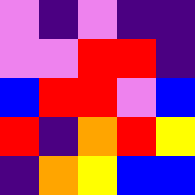[["violet", "indigo", "violet", "indigo", "indigo"], ["violet", "violet", "red", "red", "indigo"], ["blue", "red", "red", "violet", "blue"], ["red", "indigo", "orange", "red", "yellow"], ["indigo", "orange", "yellow", "blue", "blue"]]